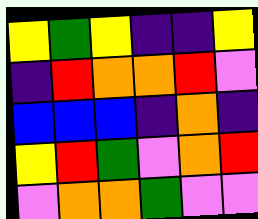[["yellow", "green", "yellow", "indigo", "indigo", "yellow"], ["indigo", "red", "orange", "orange", "red", "violet"], ["blue", "blue", "blue", "indigo", "orange", "indigo"], ["yellow", "red", "green", "violet", "orange", "red"], ["violet", "orange", "orange", "green", "violet", "violet"]]